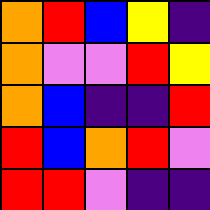[["orange", "red", "blue", "yellow", "indigo"], ["orange", "violet", "violet", "red", "yellow"], ["orange", "blue", "indigo", "indigo", "red"], ["red", "blue", "orange", "red", "violet"], ["red", "red", "violet", "indigo", "indigo"]]